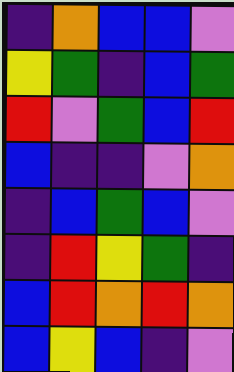[["indigo", "orange", "blue", "blue", "violet"], ["yellow", "green", "indigo", "blue", "green"], ["red", "violet", "green", "blue", "red"], ["blue", "indigo", "indigo", "violet", "orange"], ["indigo", "blue", "green", "blue", "violet"], ["indigo", "red", "yellow", "green", "indigo"], ["blue", "red", "orange", "red", "orange"], ["blue", "yellow", "blue", "indigo", "violet"]]